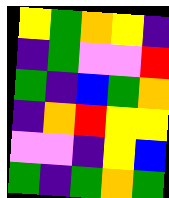[["yellow", "green", "orange", "yellow", "indigo"], ["indigo", "green", "violet", "violet", "red"], ["green", "indigo", "blue", "green", "orange"], ["indigo", "orange", "red", "yellow", "yellow"], ["violet", "violet", "indigo", "yellow", "blue"], ["green", "indigo", "green", "orange", "green"]]